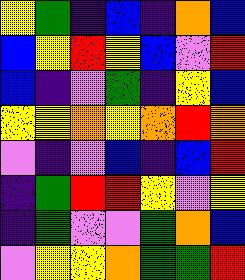[["yellow", "green", "indigo", "blue", "indigo", "orange", "blue"], ["blue", "yellow", "red", "yellow", "blue", "violet", "red"], ["blue", "indigo", "violet", "green", "indigo", "yellow", "blue"], ["yellow", "yellow", "orange", "yellow", "orange", "red", "orange"], ["violet", "indigo", "violet", "blue", "indigo", "blue", "red"], ["indigo", "green", "red", "red", "yellow", "violet", "yellow"], ["indigo", "green", "violet", "violet", "green", "orange", "blue"], ["violet", "yellow", "yellow", "orange", "green", "green", "red"]]